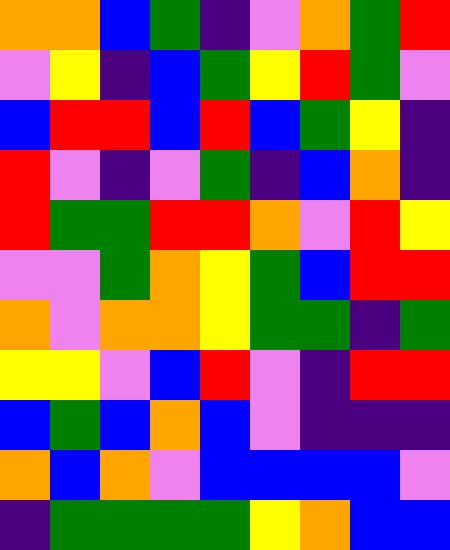[["orange", "orange", "blue", "green", "indigo", "violet", "orange", "green", "red"], ["violet", "yellow", "indigo", "blue", "green", "yellow", "red", "green", "violet"], ["blue", "red", "red", "blue", "red", "blue", "green", "yellow", "indigo"], ["red", "violet", "indigo", "violet", "green", "indigo", "blue", "orange", "indigo"], ["red", "green", "green", "red", "red", "orange", "violet", "red", "yellow"], ["violet", "violet", "green", "orange", "yellow", "green", "blue", "red", "red"], ["orange", "violet", "orange", "orange", "yellow", "green", "green", "indigo", "green"], ["yellow", "yellow", "violet", "blue", "red", "violet", "indigo", "red", "red"], ["blue", "green", "blue", "orange", "blue", "violet", "indigo", "indigo", "indigo"], ["orange", "blue", "orange", "violet", "blue", "blue", "blue", "blue", "violet"], ["indigo", "green", "green", "green", "green", "yellow", "orange", "blue", "blue"]]